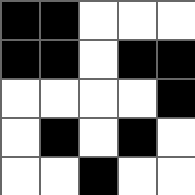[["black", "black", "white", "white", "white"], ["black", "black", "white", "black", "black"], ["white", "white", "white", "white", "black"], ["white", "black", "white", "black", "white"], ["white", "white", "black", "white", "white"]]